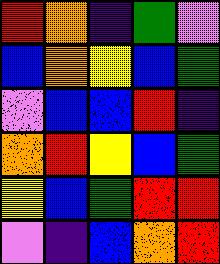[["red", "orange", "indigo", "green", "violet"], ["blue", "orange", "yellow", "blue", "green"], ["violet", "blue", "blue", "red", "indigo"], ["orange", "red", "yellow", "blue", "green"], ["yellow", "blue", "green", "red", "red"], ["violet", "indigo", "blue", "orange", "red"]]